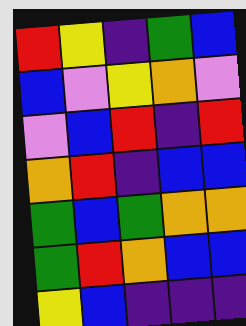[["red", "yellow", "indigo", "green", "blue"], ["blue", "violet", "yellow", "orange", "violet"], ["violet", "blue", "red", "indigo", "red"], ["orange", "red", "indigo", "blue", "blue"], ["green", "blue", "green", "orange", "orange"], ["green", "red", "orange", "blue", "blue"], ["yellow", "blue", "indigo", "indigo", "indigo"]]